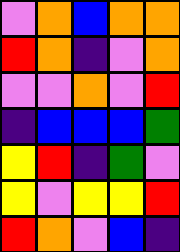[["violet", "orange", "blue", "orange", "orange"], ["red", "orange", "indigo", "violet", "orange"], ["violet", "violet", "orange", "violet", "red"], ["indigo", "blue", "blue", "blue", "green"], ["yellow", "red", "indigo", "green", "violet"], ["yellow", "violet", "yellow", "yellow", "red"], ["red", "orange", "violet", "blue", "indigo"]]